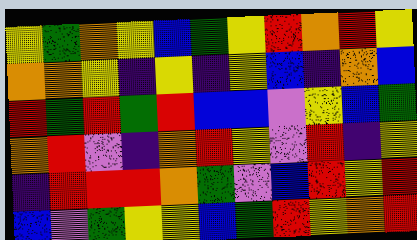[["yellow", "green", "orange", "yellow", "blue", "green", "yellow", "red", "orange", "red", "yellow"], ["orange", "orange", "yellow", "indigo", "yellow", "indigo", "yellow", "blue", "indigo", "orange", "blue"], ["red", "green", "red", "green", "red", "blue", "blue", "violet", "yellow", "blue", "green"], ["orange", "red", "violet", "indigo", "orange", "red", "yellow", "violet", "red", "indigo", "yellow"], ["indigo", "red", "red", "red", "orange", "green", "violet", "blue", "red", "yellow", "red"], ["blue", "violet", "green", "yellow", "yellow", "blue", "green", "red", "yellow", "orange", "red"]]